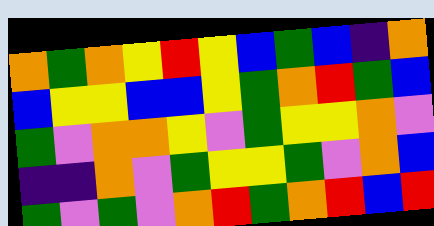[["orange", "green", "orange", "yellow", "red", "yellow", "blue", "green", "blue", "indigo", "orange"], ["blue", "yellow", "yellow", "blue", "blue", "yellow", "green", "orange", "red", "green", "blue"], ["green", "violet", "orange", "orange", "yellow", "violet", "green", "yellow", "yellow", "orange", "violet"], ["indigo", "indigo", "orange", "violet", "green", "yellow", "yellow", "green", "violet", "orange", "blue"], ["green", "violet", "green", "violet", "orange", "red", "green", "orange", "red", "blue", "red"]]